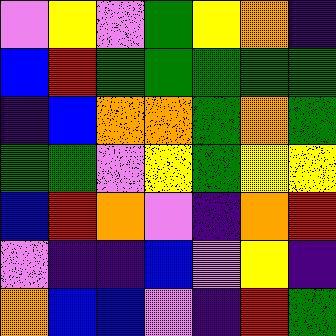[["violet", "yellow", "violet", "green", "yellow", "orange", "indigo"], ["blue", "red", "green", "green", "green", "green", "green"], ["indigo", "blue", "orange", "orange", "green", "orange", "green"], ["green", "green", "violet", "yellow", "green", "yellow", "yellow"], ["blue", "red", "orange", "violet", "indigo", "orange", "red"], ["violet", "indigo", "indigo", "blue", "violet", "yellow", "indigo"], ["orange", "blue", "blue", "violet", "indigo", "red", "green"]]